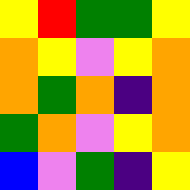[["yellow", "red", "green", "green", "yellow"], ["orange", "yellow", "violet", "yellow", "orange"], ["orange", "green", "orange", "indigo", "orange"], ["green", "orange", "violet", "yellow", "orange"], ["blue", "violet", "green", "indigo", "yellow"]]